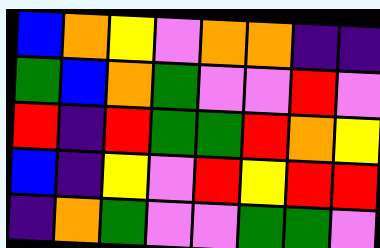[["blue", "orange", "yellow", "violet", "orange", "orange", "indigo", "indigo"], ["green", "blue", "orange", "green", "violet", "violet", "red", "violet"], ["red", "indigo", "red", "green", "green", "red", "orange", "yellow"], ["blue", "indigo", "yellow", "violet", "red", "yellow", "red", "red"], ["indigo", "orange", "green", "violet", "violet", "green", "green", "violet"]]